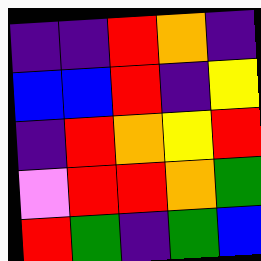[["indigo", "indigo", "red", "orange", "indigo"], ["blue", "blue", "red", "indigo", "yellow"], ["indigo", "red", "orange", "yellow", "red"], ["violet", "red", "red", "orange", "green"], ["red", "green", "indigo", "green", "blue"]]